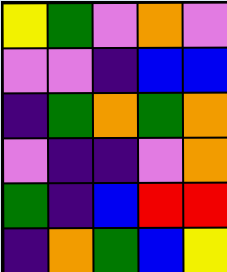[["yellow", "green", "violet", "orange", "violet"], ["violet", "violet", "indigo", "blue", "blue"], ["indigo", "green", "orange", "green", "orange"], ["violet", "indigo", "indigo", "violet", "orange"], ["green", "indigo", "blue", "red", "red"], ["indigo", "orange", "green", "blue", "yellow"]]